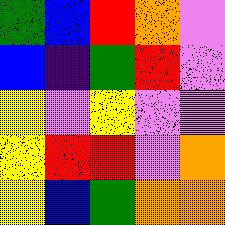[["green", "blue", "red", "orange", "violet"], ["blue", "indigo", "green", "red", "violet"], ["yellow", "violet", "yellow", "violet", "violet"], ["yellow", "red", "red", "violet", "orange"], ["yellow", "blue", "green", "orange", "orange"]]